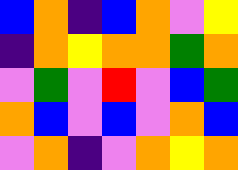[["blue", "orange", "indigo", "blue", "orange", "violet", "yellow"], ["indigo", "orange", "yellow", "orange", "orange", "green", "orange"], ["violet", "green", "violet", "red", "violet", "blue", "green"], ["orange", "blue", "violet", "blue", "violet", "orange", "blue"], ["violet", "orange", "indigo", "violet", "orange", "yellow", "orange"]]